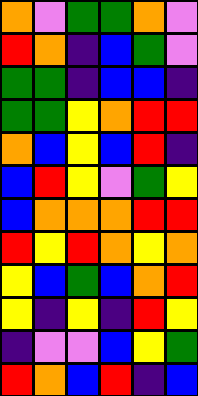[["orange", "violet", "green", "green", "orange", "violet"], ["red", "orange", "indigo", "blue", "green", "violet"], ["green", "green", "indigo", "blue", "blue", "indigo"], ["green", "green", "yellow", "orange", "red", "red"], ["orange", "blue", "yellow", "blue", "red", "indigo"], ["blue", "red", "yellow", "violet", "green", "yellow"], ["blue", "orange", "orange", "orange", "red", "red"], ["red", "yellow", "red", "orange", "yellow", "orange"], ["yellow", "blue", "green", "blue", "orange", "red"], ["yellow", "indigo", "yellow", "indigo", "red", "yellow"], ["indigo", "violet", "violet", "blue", "yellow", "green"], ["red", "orange", "blue", "red", "indigo", "blue"]]